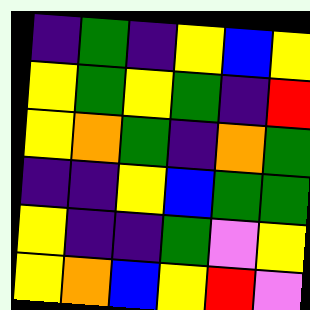[["indigo", "green", "indigo", "yellow", "blue", "yellow"], ["yellow", "green", "yellow", "green", "indigo", "red"], ["yellow", "orange", "green", "indigo", "orange", "green"], ["indigo", "indigo", "yellow", "blue", "green", "green"], ["yellow", "indigo", "indigo", "green", "violet", "yellow"], ["yellow", "orange", "blue", "yellow", "red", "violet"]]